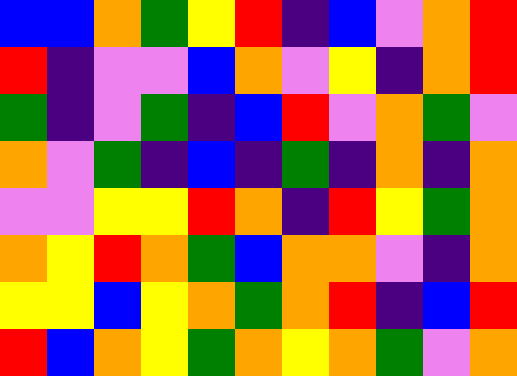[["blue", "blue", "orange", "green", "yellow", "red", "indigo", "blue", "violet", "orange", "red"], ["red", "indigo", "violet", "violet", "blue", "orange", "violet", "yellow", "indigo", "orange", "red"], ["green", "indigo", "violet", "green", "indigo", "blue", "red", "violet", "orange", "green", "violet"], ["orange", "violet", "green", "indigo", "blue", "indigo", "green", "indigo", "orange", "indigo", "orange"], ["violet", "violet", "yellow", "yellow", "red", "orange", "indigo", "red", "yellow", "green", "orange"], ["orange", "yellow", "red", "orange", "green", "blue", "orange", "orange", "violet", "indigo", "orange"], ["yellow", "yellow", "blue", "yellow", "orange", "green", "orange", "red", "indigo", "blue", "red"], ["red", "blue", "orange", "yellow", "green", "orange", "yellow", "orange", "green", "violet", "orange"]]